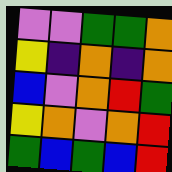[["violet", "violet", "green", "green", "orange"], ["yellow", "indigo", "orange", "indigo", "orange"], ["blue", "violet", "orange", "red", "green"], ["yellow", "orange", "violet", "orange", "red"], ["green", "blue", "green", "blue", "red"]]